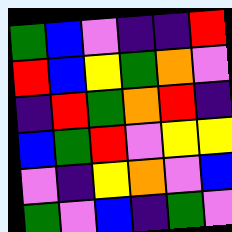[["green", "blue", "violet", "indigo", "indigo", "red"], ["red", "blue", "yellow", "green", "orange", "violet"], ["indigo", "red", "green", "orange", "red", "indigo"], ["blue", "green", "red", "violet", "yellow", "yellow"], ["violet", "indigo", "yellow", "orange", "violet", "blue"], ["green", "violet", "blue", "indigo", "green", "violet"]]